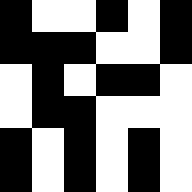[["black", "white", "white", "black", "white", "black"], ["black", "black", "black", "white", "white", "black"], ["white", "black", "white", "black", "black", "white"], ["white", "black", "black", "white", "white", "white"], ["black", "white", "black", "white", "black", "white"], ["black", "white", "black", "white", "black", "white"]]